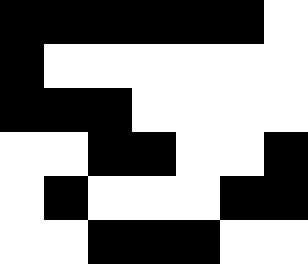[["black", "black", "black", "black", "black", "black", "white"], ["black", "white", "white", "white", "white", "white", "white"], ["black", "black", "black", "white", "white", "white", "white"], ["white", "white", "black", "black", "white", "white", "black"], ["white", "black", "white", "white", "white", "black", "black"], ["white", "white", "black", "black", "black", "white", "white"]]